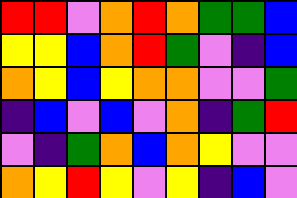[["red", "red", "violet", "orange", "red", "orange", "green", "green", "blue"], ["yellow", "yellow", "blue", "orange", "red", "green", "violet", "indigo", "blue"], ["orange", "yellow", "blue", "yellow", "orange", "orange", "violet", "violet", "green"], ["indigo", "blue", "violet", "blue", "violet", "orange", "indigo", "green", "red"], ["violet", "indigo", "green", "orange", "blue", "orange", "yellow", "violet", "violet"], ["orange", "yellow", "red", "yellow", "violet", "yellow", "indigo", "blue", "violet"]]